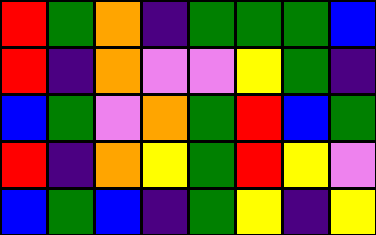[["red", "green", "orange", "indigo", "green", "green", "green", "blue"], ["red", "indigo", "orange", "violet", "violet", "yellow", "green", "indigo"], ["blue", "green", "violet", "orange", "green", "red", "blue", "green"], ["red", "indigo", "orange", "yellow", "green", "red", "yellow", "violet"], ["blue", "green", "blue", "indigo", "green", "yellow", "indigo", "yellow"]]